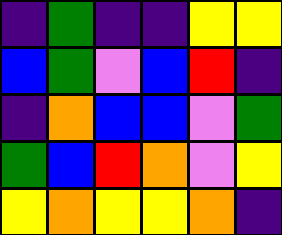[["indigo", "green", "indigo", "indigo", "yellow", "yellow"], ["blue", "green", "violet", "blue", "red", "indigo"], ["indigo", "orange", "blue", "blue", "violet", "green"], ["green", "blue", "red", "orange", "violet", "yellow"], ["yellow", "orange", "yellow", "yellow", "orange", "indigo"]]